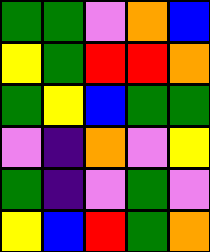[["green", "green", "violet", "orange", "blue"], ["yellow", "green", "red", "red", "orange"], ["green", "yellow", "blue", "green", "green"], ["violet", "indigo", "orange", "violet", "yellow"], ["green", "indigo", "violet", "green", "violet"], ["yellow", "blue", "red", "green", "orange"]]